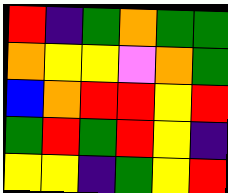[["red", "indigo", "green", "orange", "green", "green"], ["orange", "yellow", "yellow", "violet", "orange", "green"], ["blue", "orange", "red", "red", "yellow", "red"], ["green", "red", "green", "red", "yellow", "indigo"], ["yellow", "yellow", "indigo", "green", "yellow", "red"]]